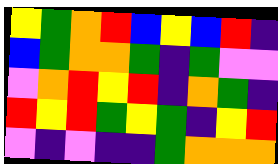[["yellow", "green", "orange", "red", "blue", "yellow", "blue", "red", "indigo"], ["blue", "green", "orange", "orange", "green", "indigo", "green", "violet", "violet"], ["violet", "orange", "red", "yellow", "red", "indigo", "orange", "green", "indigo"], ["red", "yellow", "red", "green", "yellow", "green", "indigo", "yellow", "red"], ["violet", "indigo", "violet", "indigo", "indigo", "green", "orange", "orange", "orange"]]